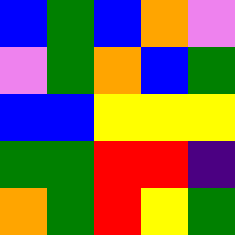[["blue", "green", "blue", "orange", "violet"], ["violet", "green", "orange", "blue", "green"], ["blue", "blue", "yellow", "yellow", "yellow"], ["green", "green", "red", "red", "indigo"], ["orange", "green", "red", "yellow", "green"]]